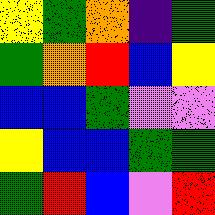[["yellow", "green", "orange", "indigo", "green"], ["green", "orange", "red", "blue", "yellow"], ["blue", "blue", "green", "violet", "violet"], ["yellow", "blue", "blue", "green", "green"], ["green", "red", "blue", "violet", "red"]]